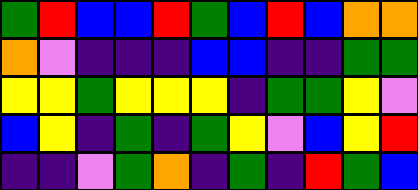[["green", "red", "blue", "blue", "red", "green", "blue", "red", "blue", "orange", "orange"], ["orange", "violet", "indigo", "indigo", "indigo", "blue", "blue", "indigo", "indigo", "green", "green"], ["yellow", "yellow", "green", "yellow", "yellow", "yellow", "indigo", "green", "green", "yellow", "violet"], ["blue", "yellow", "indigo", "green", "indigo", "green", "yellow", "violet", "blue", "yellow", "red"], ["indigo", "indigo", "violet", "green", "orange", "indigo", "green", "indigo", "red", "green", "blue"]]